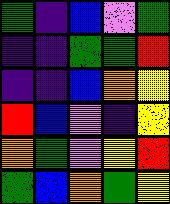[["green", "indigo", "blue", "violet", "green"], ["indigo", "indigo", "green", "green", "red"], ["indigo", "indigo", "blue", "orange", "yellow"], ["red", "blue", "violet", "indigo", "yellow"], ["orange", "green", "violet", "yellow", "red"], ["green", "blue", "orange", "green", "yellow"]]